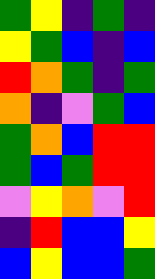[["green", "yellow", "indigo", "green", "indigo"], ["yellow", "green", "blue", "indigo", "blue"], ["red", "orange", "green", "indigo", "green"], ["orange", "indigo", "violet", "green", "blue"], ["green", "orange", "blue", "red", "red"], ["green", "blue", "green", "red", "red"], ["violet", "yellow", "orange", "violet", "red"], ["indigo", "red", "blue", "blue", "yellow"], ["blue", "yellow", "blue", "blue", "green"]]